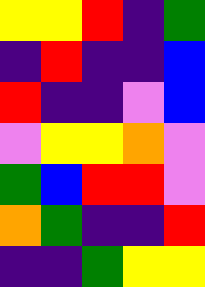[["yellow", "yellow", "red", "indigo", "green"], ["indigo", "red", "indigo", "indigo", "blue"], ["red", "indigo", "indigo", "violet", "blue"], ["violet", "yellow", "yellow", "orange", "violet"], ["green", "blue", "red", "red", "violet"], ["orange", "green", "indigo", "indigo", "red"], ["indigo", "indigo", "green", "yellow", "yellow"]]